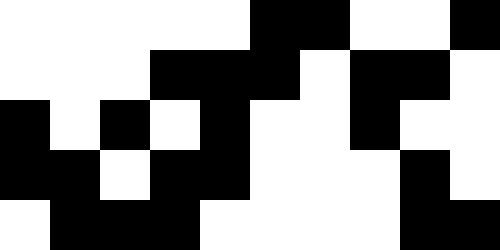[["white", "white", "white", "white", "white", "black", "black", "white", "white", "black"], ["white", "white", "white", "black", "black", "black", "white", "black", "black", "white"], ["black", "white", "black", "white", "black", "white", "white", "black", "white", "white"], ["black", "black", "white", "black", "black", "white", "white", "white", "black", "white"], ["white", "black", "black", "black", "white", "white", "white", "white", "black", "black"]]